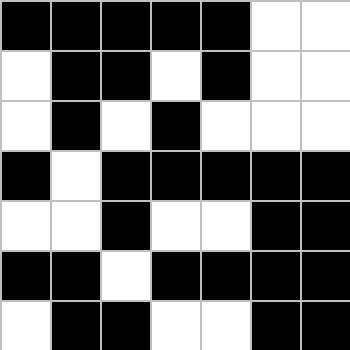[["black", "black", "black", "black", "black", "white", "white"], ["white", "black", "black", "white", "black", "white", "white"], ["white", "black", "white", "black", "white", "white", "white"], ["black", "white", "black", "black", "black", "black", "black"], ["white", "white", "black", "white", "white", "black", "black"], ["black", "black", "white", "black", "black", "black", "black"], ["white", "black", "black", "white", "white", "black", "black"]]